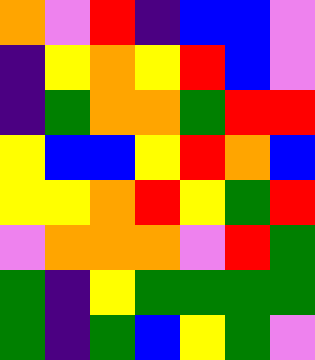[["orange", "violet", "red", "indigo", "blue", "blue", "violet"], ["indigo", "yellow", "orange", "yellow", "red", "blue", "violet"], ["indigo", "green", "orange", "orange", "green", "red", "red"], ["yellow", "blue", "blue", "yellow", "red", "orange", "blue"], ["yellow", "yellow", "orange", "red", "yellow", "green", "red"], ["violet", "orange", "orange", "orange", "violet", "red", "green"], ["green", "indigo", "yellow", "green", "green", "green", "green"], ["green", "indigo", "green", "blue", "yellow", "green", "violet"]]